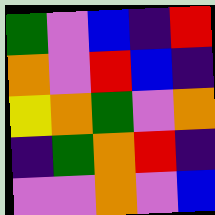[["green", "violet", "blue", "indigo", "red"], ["orange", "violet", "red", "blue", "indigo"], ["yellow", "orange", "green", "violet", "orange"], ["indigo", "green", "orange", "red", "indigo"], ["violet", "violet", "orange", "violet", "blue"]]